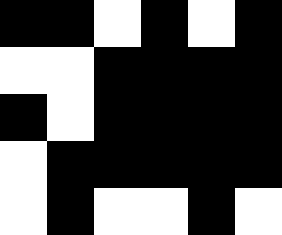[["black", "black", "white", "black", "white", "black"], ["white", "white", "black", "black", "black", "black"], ["black", "white", "black", "black", "black", "black"], ["white", "black", "black", "black", "black", "black"], ["white", "black", "white", "white", "black", "white"]]